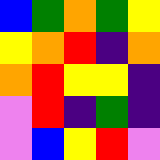[["blue", "green", "orange", "green", "yellow"], ["yellow", "orange", "red", "indigo", "orange"], ["orange", "red", "yellow", "yellow", "indigo"], ["violet", "red", "indigo", "green", "indigo"], ["violet", "blue", "yellow", "red", "violet"]]